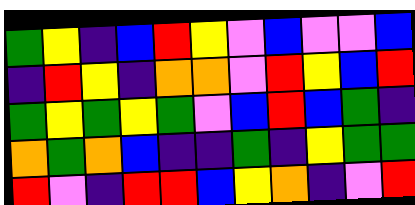[["green", "yellow", "indigo", "blue", "red", "yellow", "violet", "blue", "violet", "violet", "blue"], ["indigo", "red", "yellow", "indigo", "orange", "orange", "violet", "red", "yellow", "blue", "red"], ["green", "yellow", "green", "yellow", "green", "violet", "blue", "red", "blue", "green", "indigo"], ["orange", "green", "orange", "blue", "indigo", "indigo", "green", "indigo", "yellow", "green", "green"], ["red", "violet", "indigo", "red", "red", "blue", "yellow", "orange", "indigo", "violet", "red"]]